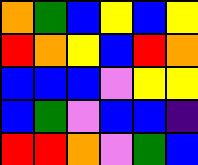[["orange", "green", "blue", "yellow", "blue", "yellow"], ["red", "orange", "yellow", "blue", "red", "orange"], ["blue", "blue", "blue", "violet", "yellow", "yellow"], ["blue", "green", "violet", "blue", "blue", "indigo"], ["red", "red", "orange", "violet", "green", "blue"]]